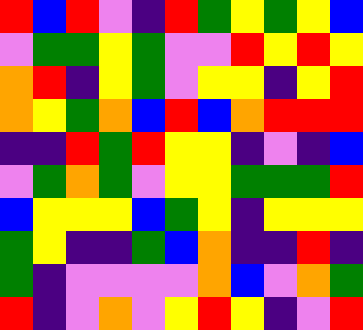[["red", "blue", "red", "violet", "indigo", "red", "green", "yellow", "green", "yellow", "blue"], ["violet", "green", "green", "yellow", "green", "violet", "violet", "red", "yellow", "red", "yellow"], ["orange", "red", "indigo", "yellow", "green", "violet", "yellow", "yellow", "indigo", "yellow", "red"], ["orange", "yellow", "green", "orange", "blue", "red", "blue", "orange", "red", "red", "red"], ["indigo", "indigo", "red", "green", "red", "yellow", "yellow", "indigo", "violet", "indigo", "blue"], ["violet", "green", "orange", "green", "violet", "yellow", "yellow", "green", "green", "green", "red"], ["blue", "yellow", "yellow", "yellow", "blue", "green", "yellow", "indigo", "yellow", "yellow", "yellow"], ["green", "yellow", "indigo", "indigo", "green", "blue", "orange", "indigo", "indigo", "red", "indigo"], ["green", "indigo", "violet", "violet", "violet", "violet", "orange", "blue", "violet", "orange", "green"], ["red", "indigo", "violet", "orange", "violet", "yellow", "red", "yellow", "indigo", "violet", "red"]]